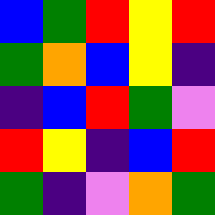[["blue", "green", "red", "yellow", "red"], ["green", "orange", "blue", "yellow", "indigo"], ["indigo", "blue", "red", "green", "violet"], ["red", "yellow", "indigo", "blue", "red"], ["green", "indigo", "violet", "orange", "green"]]